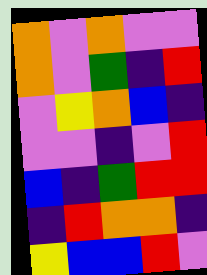[["orange", "violet", "orange", "violet", "violet"], ["orange", "violet", "green", "indigo", "red"], ["violet", "yellow", "orange", "blue", "indigo"], ["violet", "violet", "indigo", "violet", "red"], ["blue", "indigo", "green", "red", "red"], ["indigo", "red", "orange", "orange", "indigo"], ["yellow", "blue", "blue", "red", "violet"]]